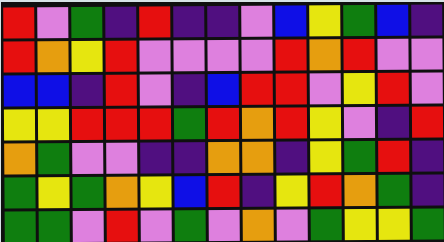[["red", "violet", "green", "indigo", "red", "indigo", "indigo", "violet", "blue", "yellow", "green", "blue", "indigo"], ["red", "orange", "yellow", "red", "violet", "violet", "violet", "violet", "red", "orange", "red", "violet", "violet"], ["blue", "blue", "indigo", "red", "violet", "indigo", "blue", "red", "red", "violet", "yellow", "red", "violet"], ["yellow", "yellow", "red", "red", "red", "green", "red", "orange", "red", "yellow", "violet", "indigo", "red"], ["orange", "green", "violet", "violet", "indigo", "indigo", "orange", "orange", "indigo", "yellow", "green", "red", "indigo"], ["green", "yellow", "green", "orange", "yellow", "blue", "red", "indigo", "yellow", "red", "orange", "green", "indigo"], ["green", "green", "violet", "red", "violet", "green", "violet", "orange", "violet", "green", "yellow", "yellow", "green"]]